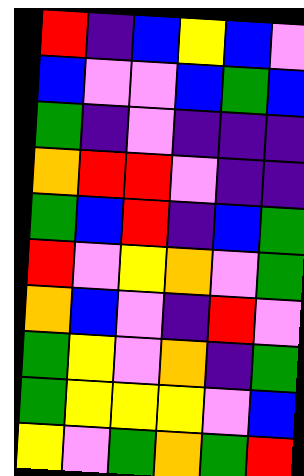[["red", "indigo", "blue", "yellow", "blue", "violet"], ["blue", "violet", "violet", "blue", "green", "blue"], ["green", "indigo", "violet", "indigo", "indigo", "indigo"], ["orange", "red", "red", "violet", "indigo", "indigo"], ["green", "blue", "red", "indigo", "blue", "green"], ["red", "violet", "yellow", "orange", "violet", "green"], ["orange", "blue", "violet", "indigo", "red", "violet"], ["green", "yellow", "violet", "orange", "indigo", "green"], ["green", "yellow", "yellow", "yellow", "violet", "blue"], ["yellow", "violet", "green", "orange", "green", "red"]]